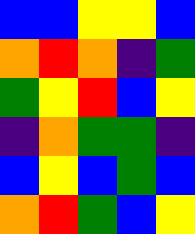[["blue", "blue", "yellow", "yellow", "blue"], ["orange", "red", "orange", "indigo", "green"], ["green", "yellow", "red", "blue", "yellow"], ["indigo", "orange", "green", "green", "indigo"], ["blue", "yellow", "blue", "green", "blue"], ["orange", "red", "green", "blue", "yellow"]]